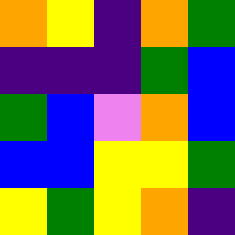[["orange", "yellow", "indigo", "orange", "green"], ["indigo", "indigo", "indigo", "green", "blue"], ["green", "blue", "violet", "orange", "blue"], ["blue", "blue", "yellow", "yellow", "green"], ["yellow", "green", "yellow", "orange", "indigo"]]